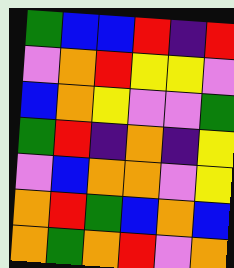[["green", "blue", "blue", "red", "indigo", "red"], ["violet", "orange", "red", "yellow", "yellow", "violet"], ["blue", "orange", "yellow", "violet", "violet", "green"], ["green", "red", "indigo", "orange", "indigo", "yellow"], ["violet", "blue", "orange", "orange", "violet", "yellow"], ["orange", "red", "green", "blue", "orange", "blue"], ["orange", "green", "orange", "red", "violet", "orange"]]